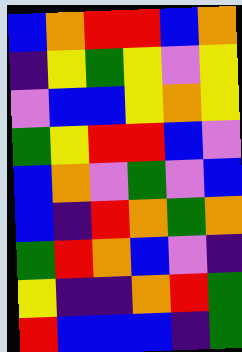[["blue", "orange", "red", "red", "blue", "orange"], ["indigo", "yellow", "green", "yellow", "violet", "yellow"], ["violet", "blue", "blue", "yellow", "orange", "yellow"], ["green", "yellow", "red", "red", "blue", "violet"], ["blue", "orange", "violet", "green", "violet", "blue"], ["blue", "indigo", "red", "orange", "green", "orange"], ["green", "red", "orange", "blue", "violet", "indigo"], ["yellow", "indigo", "indigo", "orange", "red", "green"], ["red", "blue", "blue", "blue", "indigo", "green"]]